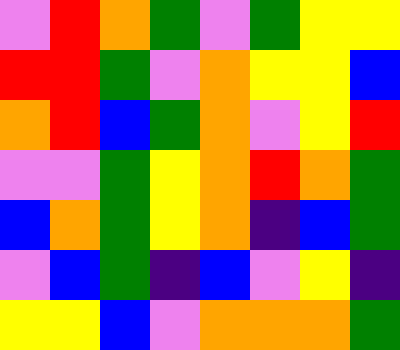[["violet", "red", "orange", "green", "violet", "green", "yellow", "yellow"], ["red", "red", "green", "violet", "orange", "yellow", "yellow", "blue"], ["orange", "red", "blue", "green", "orange", "violet", "yellow", "red"], ["violet", "violet", "green", "yellow", "orange", "red", "orange", "green"], ["blue", "orange", "green", "yellow", "orange", "indigo", "blue", "green"], ["violet", "blue", "green", "indigo", "blue", "violet", "yellow", "indigo"], ["yellow", "yellow", "blue", "violet", "orange", "orange", "orange", "green"]]